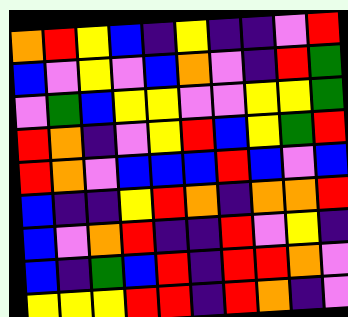[["orange", "red", "yellow", "blue", "indigo", "yellow", "indigo", "indigo", "violet", "red"], ["blue", "violet", "yellow", "violet", "blue", "orange", "violet", "indigo", "red", "green"], ["violet", "green", "blue", "yellow", "yellow", "violet", "violet", "yellow", "yellow", "green"], ["red", "orange", "indigo", "violet", "yellow", "red", "blue", "yellow", "green", "red"], ["red", "orange", "violet", "blue", "blue", "blue", "red", "blue", "violet", "blue"], ["blue", "indigo", "indigo", "yellow", "red", "orange", "indigo", "orange", "orange", "red"], ["blue", "violet", "orange", "red", "indigo", "indigo", "red", "violet", "yellow", "indigo"], ["blue", "indigo", "green", "blue", "red", "indigo", "red", "red", "orange", "violet"], ["yellow", "yellow", "yellow", "red", "red", "indigo", "red", "orange", "indigo", "violet"]]